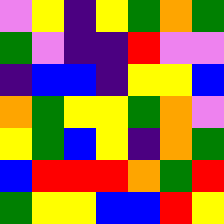[["violet", "yellow", "indigo", "yellow", "green", "orange", "green"], ["green", "violet", "indigo", "indigo", "red", "violet", "violet"], ["indigo", "blue", "blue", "indigo", "yellow", "yellow", "blue"], ["orange", "green", "yellow", "yellow", "green", "orange", "violet"], ["yellow", "green", "blue", "yellow", "indigo", "orange", "green"], ["blue", "red", "red", "red", "orange", "green", "red"], ["green", "yellow", "yellow", "blue", "blue", "red", "yellow"]]